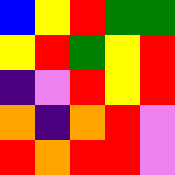[["blue", "yellow", "red", "green", "green"], ["yellow", "red", "green", "yellow", "red"], ["indigo", "violet", "red", "yellow", "red"], ["orange", "indigo", "orange", "red", "violet"], ["red", "orange", "red", "red", "violet"]]